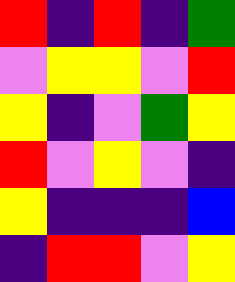[["red", "indigo", "red", "indigo", "green"], ["violet", "yellow", "yellow", "violet", "red"], ["yellow", "indigo", "violet", "green", "yellow"], ["red", "violet", "yellow", "violet", "indigo"], ["yellow", "indigo", "indigo", "indigo", "blue"], ["indigo", "red", "red", "violet", "yellow"]]